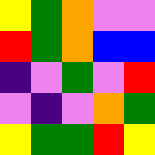[["yellow", "green", "orange", "violet", "violet"], ["red", "green", "orange", "blue", "blue"], ["indigo", "violet", "green", "violet", "red"], ["violet", "indigo", "violet", "orange", "green"], ["yellow", "green", "green", "red", "yellow"]]